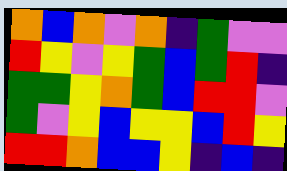[["orange", "blue", "orange", "violet", "orange", "indigo", "green", "violet", "violet"], ["red", "yellow", "violet", "yellow", "green", "blue", "green", "red", "indigo"], ["green", "green", "yellow", "orange", "green", "blue", "red", "red", "violet"], ["green", "violet", "yellow", "blue", "yellow", "yellow", "blue", "red", "yellow"], ["red", "red", "orange", "blue", "blue", "yellow", "indigo", "blue", "indigo"]]